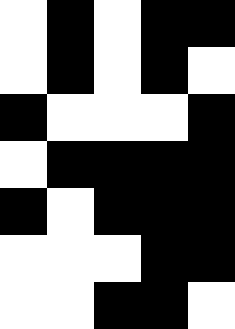[["white", "black", "white", "black", "black"], ["white", "black", "white", "black", "white"], ["black", "white", "white", "white", "black"], ["white", "black", "black", "black", "black"], ["black", "white", "black", "black", "black"], ["white", "white", "white", "black", "black"], ["white", "white", "black", "black", "white"]]